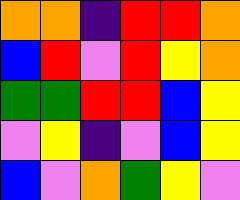[["orange", "orange", "indigo", "red", "red", "orange"], ["blue", "red", "violet", "red", "yellow", "orange"], ["green", "green", "red", "red", "blue", "yellow"], ["violet", "yellow", "indigo", "violet", "blue", "yellow"], ["blue", "violet", "orange", "green", "yellow", "violet"]]